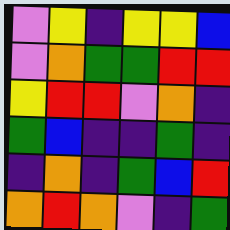[["violet", "yellow", "indigo", "yellow", "yellow", "blue"], ["violet", "orange", "green", "green", "red", "red"], ["yellow", "red", "red", "violet", "orange", "indigo"], ["green", "blue", "indigo", "indigo", "green", "indigo"], ["indigo", "orange", "indigo", "green", "blue", "red"], ["orange", "red", "orange", "violet", "indigo", "green"]]